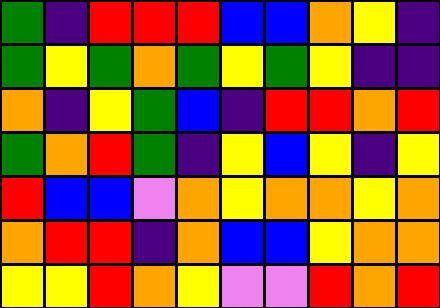[["green", "indigo", "red", "red", "red", "blue", "blue", "orange", "yellow", "indigo"], ["green", "yellow", "green", "orange", "green", "yellow", "green", "yellow", "indigo", "indigo"], ["orange", "indigo", "yellow", "green", "blue", "indigo", "red", "red", "orange", "red"], ["green", "orange", "red", "green", "indigo", "yellow", "blue", "yellow", "indigo", "yellow"], ["red", "blue", "blue", "violet", "orange", "yellow", "orange", "orange", "yellow", "orange"], ["orange", "red", "red", "indigo", "orange", "blue", "blue", "yellow", "orange", "orange"], ["yellow", "yellow", "red", "orange", "yellow", "violet", "violet", "red", "orange", "red"]]